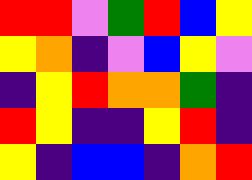[["red", "red", "violet", "green", "red", "blue", "yellow"], ["yellow", "orange", "indigo", "violet", "blue", "yellow", "violet"], ["indigo", "yellow", "red", "orange", "orange", "green", "indigo"], ["red", "yellow", "indigo", "indigo", "yellow", "red", "indigo"], ["yellow", "indigo", "blue", "blue", "indigo", "orange", "red"]]